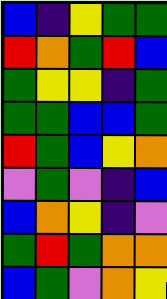[["blue", "indigo", "yellow", "green", "green"], ["red", "orange", "green", "red", "blue"], ["green", "yellow", "yellow", "indigo", "green"], ["green", "green", "blue", "blue", "green"], ["red", "green", "blue", "yellow", "orange"], ["violet", "green", "violet", "indigo", "blue"], ["blue", "orange", "yellow", "indigo", "violet"], ["green", "red", "green", "orange", "orange"], ["blue", "green", "violet", "orange", "yellow"]]